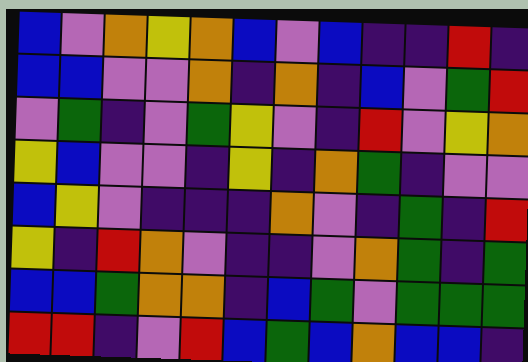[["blue", "violet", "orange", "yellow", "orange", "blue", "violet", "blue", "indigo", "indigo", "red", "indigo"], ["blue", "blue", "violet", "violet", "orange", "indigo", "orange", "indigo", "blue", "violet", "green", "red"], ["violet", "green", "indigo", "violet", "green", "yellow", "violet", "indigo", "red", "violet", "yellow", "orange"], ["yellow", "blue", "violet", "violet", "indigo", "yellow", "indigo", "orange", "green", "indigo", "violet", "violet"], ["blue", "yellow", "violet", "indigo", "indigo", "indigo", "orange", "violet", "indigo", "green", "indigo", "red"], ["yellow", "indigo", "red", "orange", "violet", "indigo", "indigo", "violet", "orange", "green", "indigo", "green"], ["blue", "blue", "green", "orange", "orange", "indigo", "blue", "green", "violet", "green", "green", "green"], ["red", "red", "indigo", "violet", "red", "blue", "green", "blue", "orange", "blue", "blue", "indigo"]]